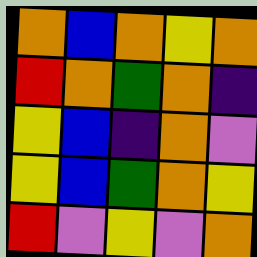[["orange", "blue", "orange", "yellow", "orange"], ["red", "orange", "green", "orange", "indigo"], ["yellow", "blue", "indigo", "orange", "violet"], ["yellow", "blue", "green", "orange", "yellow"], ["red", "violet", "yellow", "violet", "orange"]]